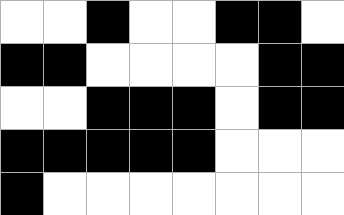[["white", "white", "black", "white", "white", "black", "black", "white"], ["black", "black", "white", "white", "white", "white", "black", "black"], ["white", "white", "black", "black", "black", "white", "black", "black"], ["black", "black", "black", "black", "black", "white", "white", "white"], ["black", "white", "white", "white", "white", "white", "white", "white"]]